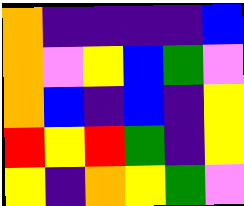[["orange", "indigo", "indigo", "indigo", "indigo", "blue"], ["orange", "violet", "yellow", "blue", "green", "violet"], ["orange", "blue", "indigo", "blue", "indigo", "yellow"], ["red", "yellow", "red", "green", "indigo", "yellow"], ["yellow", "indigo", "orange", "yellow", "green", "violet"]]